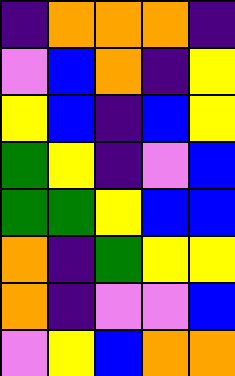[["indigo", "orange", "orange", "orange", "indigo"], ["violet", "blue", "orange", "indigo", "yellow"], ["yellow", "blue", "indigo", "blue", "yellow"], ["green", "yellow", "indigo", "violet", "blue"], ["green", "green", "yellow", "blue", "blue"], ["orange", "indigo", "green", "yellow", "yellow"], ["orange", "indigo", "violet", "violet", "blue"], ["violet", "yellow", "blue", "orange", "orange"]]